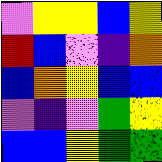[["violet", "yellow", "yellow", "blue", "yellow"], ["red", "blue", "violet", "indigo", "orange"], ["blue", "orange", "yellow", "blue", "blue"], ["violet", "indigo", "violet", "green", "yellow"], ["blue", "blue", "yellow", "green", "green"]]